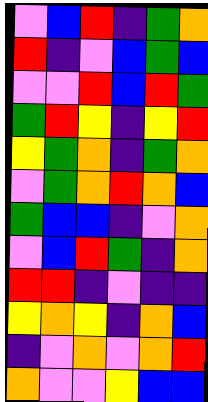[["violet", "blue", "red", "indigo", "green", "orange"], ["red", "indigo", "violet", "blue", "green", "blue"], ["violet", "violet", "red", "blue", "red", "green"], ["green", "red", "yellow", "indigo", "yellow", "red"], ["yellow", "green", "orange", "indigo", "green", "orange"], ["violet", "green", "orange", "red", "orange", "blue"], ["green", "blue", "blue", "indigo", "violet", "orange"], ["violet", "blue", "red", "green", "indigo", "orange"], ["red", "red", "indigo", "violet", "indigo", "indigo"], ["yellow", "orange", "yellow", "indigo", "orange", "blue"], ["indigo", "violet", "orange", "violet", "orange", "red"], ["orange", "violet", "violet", "yellow", "blue", "blue"]]